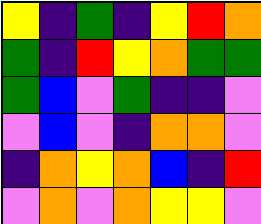[["yellow", "indigo", "green", "indigo", "yellow", "red", "orange"], ["green", "indigo", "red", "yellow", "orange", "green", "green"], ["green", "blue", "violet", "green", "indigo", "indigo", "violet"], ["violet", "blue", "violet", "indigo", "orange", "orange", "violet"], ["indigo", "orange", "yellow", "orange", "blue", "indigo", "red"], ["violet", "orange", "violet", "orange", "yellow", "yellow", "violet"]]